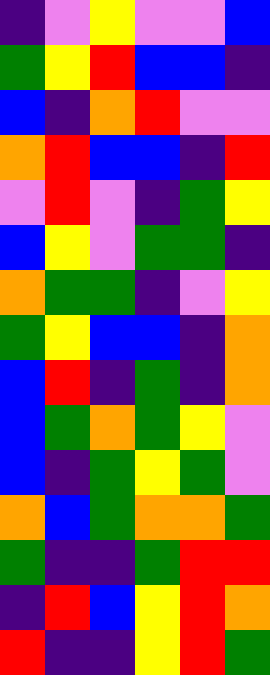[["indigo", "violet", "yellow", "violet", "violet", "blue"], ["green", "yellow", "red", "blue", "blue", "indigo"], ["blue", "indigo", "orange", "red", "violet", "violet"], ["orange", "red", "blue", "blue", "indigo", "red"], ["violet", "red", "violet", "indigo", "green", "yellow"], ["blue", "yellow", "violet", "green", "green", "indigo"], ["orange", "green", "green", "indigo", "violet", "yellow"], ["green", "yellow", "blue", "blue", "indigo", "orange"], ["blue", "red", "indigo", "green", "indigo", "orange"], ["blue", "green", "orange", "green", "yellow", "violet"], ["blue", "indigo", "green", "yellow", "green", "violet"], ["orange", "blue", "green", "orange", "orange", "green"], ["green", "indigo", "indigo", "green", "red", "red"], ["indigo", "red", "blue", "yellow", "red", "orange"], ["red", "indigo", "indigo", "yellow", "red", "green"]]